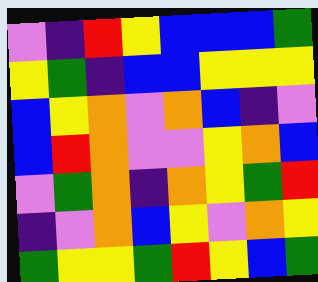[["violet", "indigo", "red", "yellow", "blue", "blue", "blue", "green"], ["yellow", "green", "indigo", "blue", "blue", "yellow", "yellow", "yellow"], ["blue", "yellow", "orange", "violet", "orange", "blue", "indigo", "violet"], ["blue", "red", "orange", "violet", "violet", "yellow", "orange", "blue"], ["violet", "green", "orange", "indigo", "orange", "yellow", "green", "red"], ["indigo", "violet", "orange", "blue", "yellow", "violet", "orange", "yellow"], ["green", "yellow", "yellow", "green", "red", "yellow", "blue", "green"]]